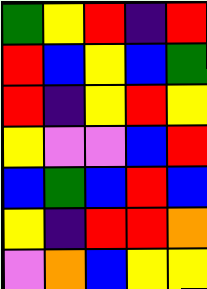[["green", "yellow", "red", "indigo", "red"], ["red", "blue", "yellow", "blue", "green"], ["red", "indigo", "yellow", "red", "yellow"], ["yellow", "violet", "violet", "blue", "red"], ["blue", "green", "blue", "red", "blue"], ["yellow", "indigo", "red", "red", "orange"], ["violet", "orange", "blue", "yellow", "yellow"]]